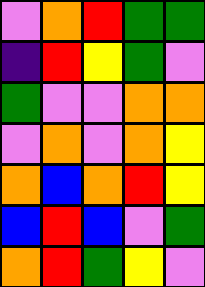[["violet", "orange", "red", "green", "green"], ["indigo", "red", "yellow", "green", "violet"], ["green", "violet", "violet", "orange", "orange"], ["violet", "orange", "violet", "orange", "yellow"], ["orange", "blue", "orange", "red", "yellow"], ["blue", "red", "blue", "violet", "green"], ["orange", "red", "green", "yellow", "violet"]]